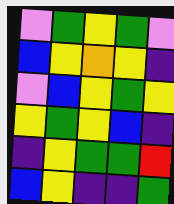[["violet", "green", "yellow", "green", "violet"], ["blue", "yellow", "orange", "yellow", "indigo"], ["violet", "blue", "yellow", "green", "yellow"], ["yellow", "green", "yellow", "blue", "indigo"], ["indigo", "yellow", "green", "green", "red"], ["blue", "yellow", "indigo", "indigo", "green"]]